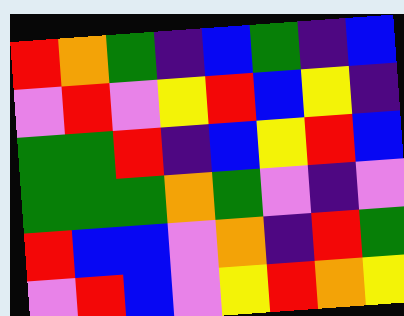[["red", "orange", "green", "indigo", "blue", "green", "indigo", "blue"], ["violet", "red", "violet", "yellow", "red", "blue", "yellow", "indigo"], ["green", "green", "red", "indigo", "blue", "yellow", "red", "blue"], ["green", "green", "green", "orange", "green", "violet", "indigo", "violet"], ["red", "blue", "blue", "violet", "orange", "indigo", "red", "green"], ["violet", "red", "blue", "violet", "yellow", "red", "orange", "yellow"]]